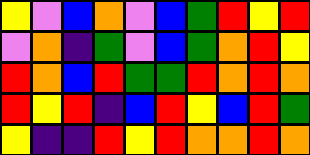[["yellow", "violet", "blue", "orange", "violet", "blue", "green", "red", "yellow", "red"], ["violet", "orange", "indigo", "green", "violet", "blue", "green", "orange", "red", "yellow"], ["red", "orange", "blue", "red", "green", "green", "red", "orange", "red", "orange"], ["red", "yellow", "red", "indigo", "blue", "red", "yellow", "blue", "red", "green"], ["yellow", "indigo", "indigo", "red", "yellow", "red", "orange", "orange", "red", "orange"]]